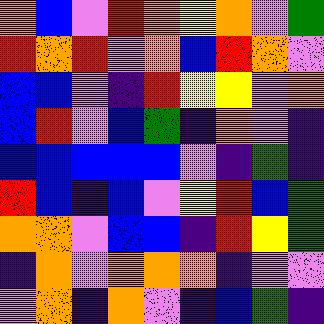[["orange", "blue", "violet", "red", "orange", "yellow", "orange", "violet", "green"], ["red", "orange", "red", "violet", "orange", "blue", "red", "orange", "violet"], ["blue", "blue", "violet", "indigo", "red", "yellow", "yellow", "violet", "orange"], ["blue", "red", "violet", "blue", "green", "indigo", "orange", "violet", "indigo"], ["blue", "blue", "blue", "blue", "blue", "violet", "indigo", "green", "indigo"], ["red", "blue", "indigo", "blue", "violet", "yellow", "red", "blue", "green"], ["orange", "orange", "violet", "blue", "blue", "indigo", "red", "yellow", "green"], ["indigo", "orange", "violet", "orange", "orange", "orange", "indigo", "violet", "violet"], ["violet", "orange", "indigo", "orange", "violet", "indigo", "blue", "green", "indigo"]]